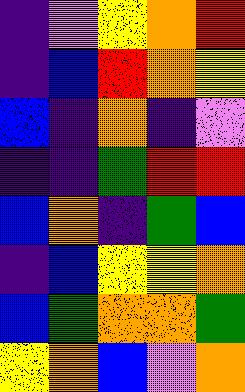[["indigo", "violet", "yellow", "orange", "red"], ["indigo", "blue", "red", "orange", "yellow"], ["blue", "indigo", "orange", "indigo", "violet"], ["indigo", "indigo", "green", "red", "red"], ["blue", "orange", "indigo", "green", "blue"], ["indigo", "blue", "yellow", "yellow", "orange"], ["blue", "green", "orange", "orange", "green"], ["yellow", "orange", "blue", "violet", "orange"]]